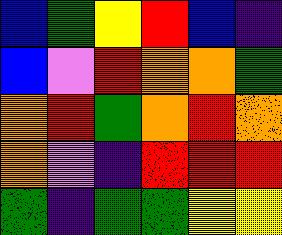[["blue", "green", "yellow", "red", "blue", "indigo"], ["blue", "violet", "red", "orange", "orange", "green"], ["orange", "red", "green", "orange", "red", "orange"], ["orange", "violet", "indigo", "red", "red", "red"], ["green", "indigo", "green", "green", "yellow", "yellow"]]